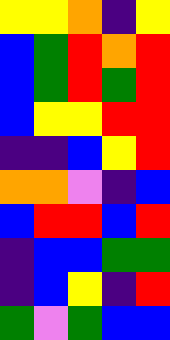[["yellow", "yellow", "orange", "indigo", "yellow"], ["blue", "green", "red", "orange", "red"], ["blue", "green", "red", "green", "red"], ["blue", "yellow", "yellow", "red", "red"], ["indigo", "indigo", "blue", "yellow", "red"], ["orange", "orange", "violet", "indigo", "blue"], ["blue", "red", "red", "blue", "red"], ["indigo", "blue", "blue", "green", "green"], ["indigo", "blue", "yellow", "indigo", "red"], ["green", "violet", "green", "blue", "blue"]]